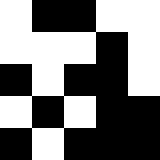[["white", "black", "black", "white", "white"], ["white", "white", "white", "black", "white"], ["black", "white", "black", "black", "white"], ["white", "black", "white", "black", "black"], ["black", "white", "black", "black", "black"]]